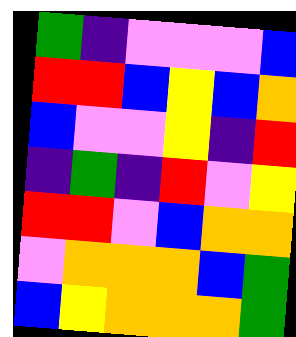[["green", "indigo", "violet", "violet", "violet", "blue"], ["red", "red", "blue", "yellow", "blue", "orange"], ["blue", "violet", "violet", "yellow", "indigo", "red"], ["indigo", "green", "indigo", "red", "violet", "yellow"], ["red", "red", "violet", "blue", "orange", "orange"], ["violet", "orange", "orange", "orange", "blue", "green"], ["blue", "yellow", "orange", "orange", "orange", "green"]]